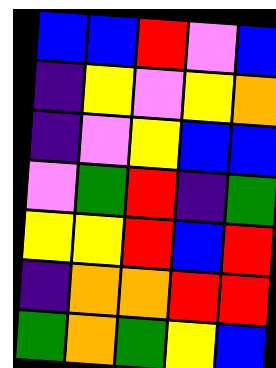[["blue", "blue", "red", "violet", "blue"], ["indigo", "yellow", "violet", "yellow", "orange"], ["indigo", "violet", "yellow", "blue", "blue"], ["violet", "green", "red", "indigo", "green"], ["yellow", "yellow", "red", "blue", "red"], ["indigo", "orange", "orange", "red", "red"], ["green", "orange", "green", "yellow", "blue"]]